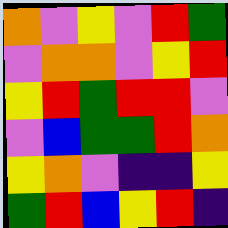[["orange", "violet", "yellow", "violet", "red", "green"], ["violet", "orange", "orange", "violet", "yellow", "red"], ["yellow", "red", "green", "red", "red", "violet"], ["violet", "blue", "green", "green", "red", "orange"], ["yellow", "orange", "violet", "indigo", "indigo", "yellow"], ["green", "red", "blue", "yellow", "red", "indigo"]]